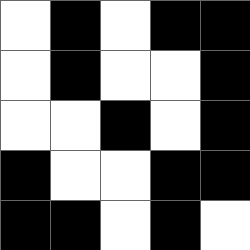[["white", "black", "white", "black", "black"], ["white", "black", "white", "white", "black"], ["white", "white", "black", "white", "black"], ["black", "white", "white", "black", "black"], ["black", "black", "white", "black", "white"]]